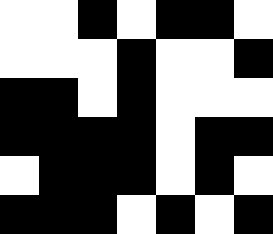[["white", "white", "black", "white", "black", "black", "white"], ["white", "white", "white", "black", "white", "white", "black"], ["black", "black", "white", "black", "white", "white", "white"], ["black", "black", "black", "black", "white", "black", "black"], ["white", "black", "black", "black", "white", "black", "white"], ["black", "black", "black", "white", "black", "white", "black"]]